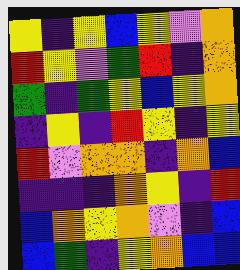[["yellow", "indigo", "yellow", "blue", "yellow", "violet", "orange"], ["red", "yellow", "violet", "green", "red", "indigo", "orange"], ["green", "indigo", "green", "yellow", "blue", "yellow", "orange"], ["indigo", "yellow", "indigo", "red", "yellow", "indigo", "yellow"], ["red", "violet", "orange", "orange", "indigo", "orange", "blue"], ["indigo", "indigo", "indigo", "orange", "yellow", "indigo", "red"], ["blue", "orange", "yellow", "orange", "violet", "indigo", "blue"], ["blue", "green", "indigo", "yellow", "orange", "blue", "blue"]]